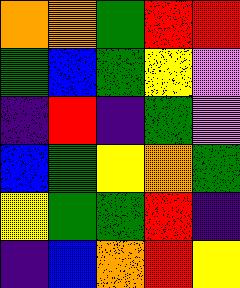[["orange", "orange", "green", "red", "red"], ["green", "blue", "green", "yellow", "violet"], ["indigo", "red", "indigo", "green", "violet"], ["blue", "green", "yellow", "orange", "green"], ["yellow", "green", "green", "red", "indigo"], ["indigo", "blue", "orange", "red", "yellow"]]